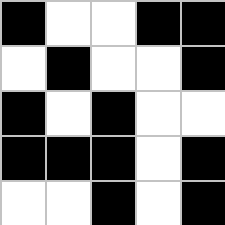[["black", "white", "white", "black", "black"], ["white", "black", "white", "white", "black"], ["black", "white", "black", "white", "white"], ["black", "black", "black", "white", "black"], ["white", "white", "black", "white", "black"]]